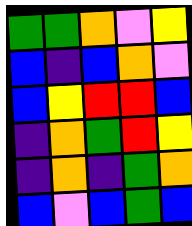[["green", "green", "orange", "violet", "yellow"], ["blue", "indigo", "blue", "orange", "violet"], ["blue", "yellow", "red", "red", "blue"], ["indigo", "orange", "green", "red", "yellow"], ["indigo", "orange", "indigo", "green", "orange"], ["blue", "violet", "blue", "green", "blue"]]